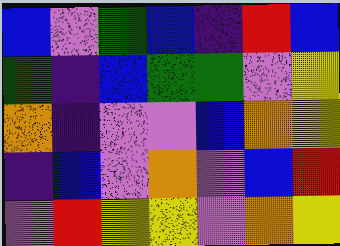[["blue", "violet", "green", "blue", "indigo", "red", "blue"], ["green", "indigo", "blue", "green", "green", "violet", "yellow"], ["orange", "indigo", "violet", "violet", "blue", "orange", "yellow"], ["indigo", "blue", "violet", "orange", "violet", "blue", "red"], ["violet", "red", "yellow", "yellow", "violet", "orange", "yellow"]]